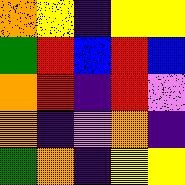[["orange", "yellow", "indigo", "yellow", "yellow"], ["green", "red", "blue", "red", "blue"], ["orange", "red", "indigo", "red", "violet"], ["orange", "indigo", "violet", "orange", "indigo"], ["green", "orange", "indigo", "yellow", "yellow"]]